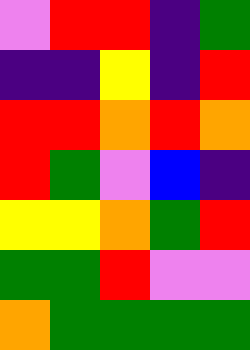[["violet", "red", "red", "indigo", "green"], ["indigo", "indigo", "yellow", "indigo", "red"], ["red", "red", "orange", "red", "orange"], ["red", "green", "violet", "blue", "indigo"], ["yellow", "yellow", "orange", "green", "red"], ["green", "green", "red", "violet", "violet"], ["orange", "green", "green", "green", "green"]]